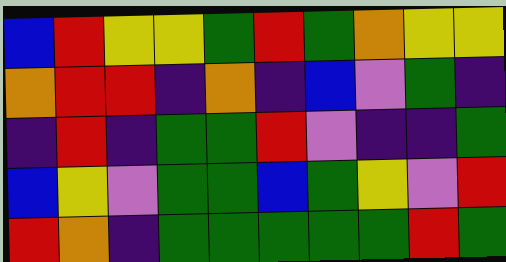[["blue", "red", "yellow", "yellow", "green", "red", "green", "orange", "yellow", "yellow"], ["orange", "red", "red", "indigo", "orange", "indigo", "blue", "violet", "green", "indigo"], ["indigo", "red", "indigo", "green", "green", "red", "violet", "indigo", "indigo", "green"], ["blue", "yellow", "violet", "green", "green", "blue", "green", "yellow", "violet", "red"], ["red", "orange", "indigo", "green", "green", "green", "green", "green", "red", "green"]]